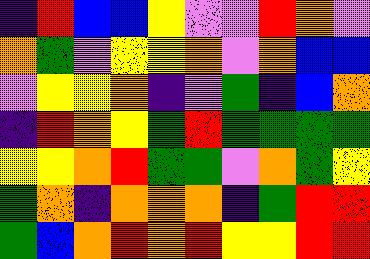[["indigo", "red", "blue", "blue", "yellow", "violet", "violet", "red", "orange", "violet"], ["orange", "green", "violet", "yellow", "yellow", "orange", "violet", "orange", "blue", "blue"], ["violet", "yellow", "yellow", "orange", "indigo", "violet", "green", "indigo", "blue", "orange"], ["indigo", "red", "orange", "yellow", "green", "red", "green", "green", "green", "green"], ["yellow", "yellow", "orange", "red", "green", "green", "violet", "orange", "green", "yellow"], ["green", "orange", "indigo", "orange", "orange", "orange", "indigo", "green", "red", "red"], ["green", "blue", "orange", "red", "orange", "red", "yellow", "yellow", "red", "red"]]